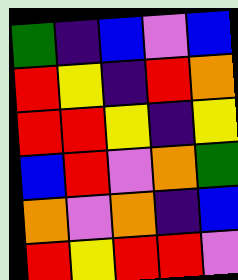[["green", "indigo", "blue", "violet", "blue"], ["red", "yellow", "indigo", "red", "orange"], ["red", "red", "yellow", "indigo", "yellow"], ["blue", "red", "violet", "orange", "green"], ["orange", "violet", "orange", "indigo", "blue"], ["red", "yellow", "red", "red", "violet"]]